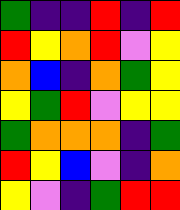[["green", "indigo", "indigo", "red", "indigo", "red"], ["red", "yellow", "orange", "red", "violet", "yellow"], ["orange", "blue", "indigo", "orange", "green", "yellow"], ["yellow", "green", "red", "violet", "yellow", "yellow"], ["green", "orange", "orange", "orange", "indigo", "green"], ["red", "yellow", "blue", "violet", "indigo", "orange"], ["yellow", "violet", "indigo", "green", "red", "red"]]